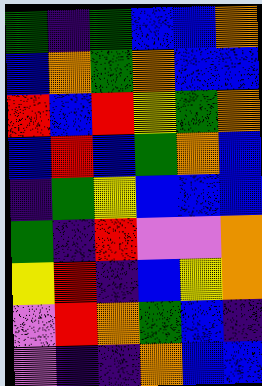[["green", "indigo", "green", "blue", "blue", "orange"], ["blue", "orange", "green", "orange", "blue", "blue"], ["red", "blue", "red", "yellow", "green", "orange"], ["blue", "red", "blue", "green", "orange", "blue"], ["indigo", "green", "yellow", "blue", "blue", "blue"], ["green", "indigo", "red", "violet", "violet", "orange"], ["yellow", "red", "indigo", "blue", "yellow", "orange"], ["violet", "red", "orange", "green", "blue", "indigo"], ["violet", "indigo", "indigo", "orange", "blue", "blue"]]